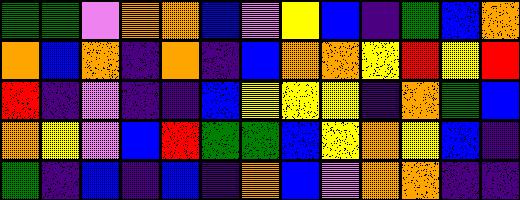[["green", "green", "violet", "orange", "orange", "blue", "violet", "yellow", "blue", "indigo", "green", "blue", "orange"], ["orange", "blue", "orange", "indigo", "orange", "indigo", "blue", "orange", "orange", "yellow", "red", "yellow", "red"], ["red", "indigo", "violet", "indigo", "indigo", "blue", "yellow", "yellow", "yellow", "indigo", "orange", "green", "blue"], ["orange", "yellow", "violet", "blue", "red", "green", "green", "blue", "yellow", "orange", "yellow", "blue", "indigo"], ["green", "indigo", "blue", "indigo", "blue", "indigo", "orange", "blue", "violet", "orange", "orange", "indigo", "indigo"]]